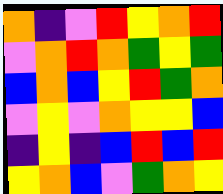[["orange", "indigo", "violet", "red", "yellow", "orange", "red"], ["violet", "orange", "red", "orange", "green", "yellow", "green"], ["blue", "orange", "blue", "yellow", "red", "green", "orange"], ["violet", "yellow", "violet", "orange", "yellow", "yellow", "blue"], ["indigo", "yellow", "indigo", "blue", "red", "blue", "red"], ["yellow", "orange", "blue", "violet", "green", "orange", "yellow"]]